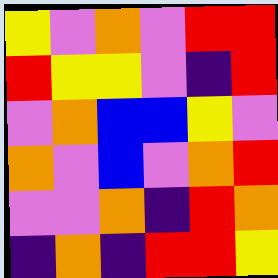[["yellow", "violet", "orange", "violet", "red", "red"], ["red", "yellow", "yellow", "violet", "indigo", "red"], ["violet", "orange", "blue", "blue", "yellow", "violet"], ["orange", "violet", "blue", "violet", "orange", "red"], ["violet", "violet", "orange", "indigo", "red", "orange"], ["indigo", "orange", "indigo", "red", "red", "yellow"]]